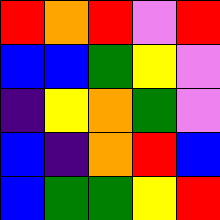[["red", "orange", "red", "violet", "red"], ["blue", "blue", "green", "yellow", "violet"], ["indigo", "yellow", "orange", "green", "violet"], ["blue", "indigo", "orange", "red", "blue"], ["blue", "green", "green", "yellow", "red"]]